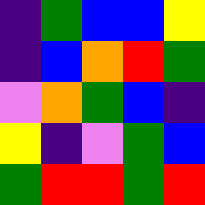[["indigo", "green", "blue", "blue", "yellow"], ["indigo", "blue", "orange", "red", "green"], ["violet", "orange", "green", "blue", "indigo"], ["yellow", "indigo", "violet", "green", "blue"], ["green", "red", "red", "green", "red"]]